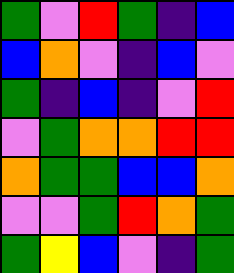[["green", "violet", "red", "green", "indigo", "blue"], ["blue", "orange", "violet", "indigo", "blue", "violet"], ["green", "indigo", "blue", "indigo", "violet", "red"], ["violet", "green", "orange", "orange", "red", "red"], ["orange", "green", "green", "blue", "blue", "orange"], ["violet", "violet", "green", "red", "orange", "green"], ["green", "yellow", "blue", "violet", "indigo", "green"]]